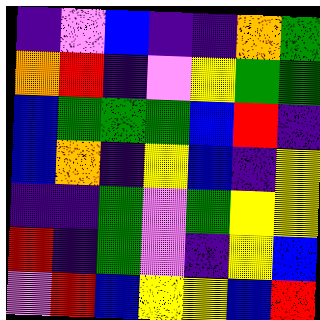[["indigo", "violet", "blue", "indigo", "indigo", "orange", "green"], ["orange", "red", "indigo", "violet", "yellow", "green", "green"], ["blue", "green", "green", "green", "blue", "red", "indigo"], ["blue", "orange", "indigo", "yellow", "blue", "indigo", "yellow"], ["indigo", "indigo", "green", "violet", "green", "yellow", "yellow"], ["red", "indigo", "green", "violet", "indigo", "yellow", "blue"], ["violet", "red", "blue", "yellow", "yellow", "blue", "red"]]